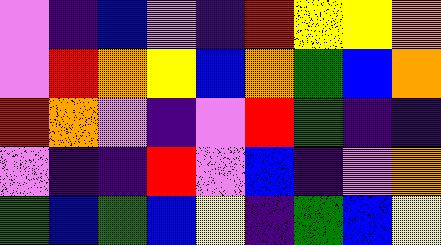[["violet", "indigo", "blue", "violet", "indigo", "red", "yellow", "yellow", "orange"], ["violet", "red", "orange", "yellow", "blue", "orange", "green", "blue", "orange"], ["red", "orange", "violet", "indigo", "violet", "red", "green", "indigo", "indigo"], ["violet", "indigo", "indigo", "red", "violet", "blue", "indigo", "violet", "orange"], ["green", "blue", "green", "blue", "yellow", "indigo", "green", "blue", "yellow"]]